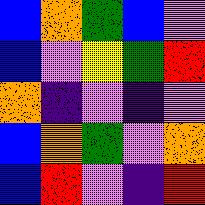[["blue", "orange", "green", "blue", "violet"], ["blue", "violet", "yellow", "green", "red"], ["orange", "indigo", "violet", "indigo", "violet"], ["blue", "orange", "green", "violet", "orange"], ["blue", "red", "violet", "indigo", "red"]]